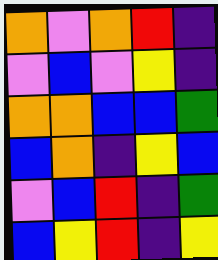[["orange", "violet", "orange", "red", "indigo"], ["violet", "blue", "violet", "yellow", "indigo"], ["orange", "orange", "blue", "blue", "green"], ["blue", "orange", "indigo", "yellow", "blue"], ["violet", "blue", "red", "indigo", "green"], ["blue", "yellow", "red", "indigo", "yellow"]]